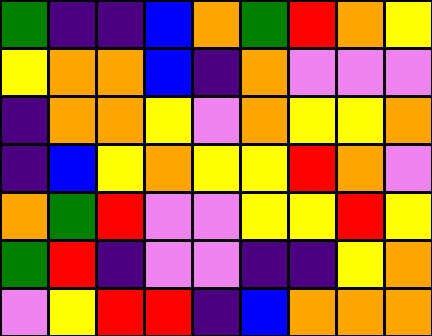[["green", "indigo", "indigo", "blue", "orange", "green", "red", "orange", "yellow"], ["yellow", "orange", "orange", "blue", "indigo", "orange", "violet", "violet", "violet"], ["indigo", "orange", "orange", "yellow", "violet", "orange", "yellow", "yellow", "orange"], ["indigo", "blue", "yellow", "orange", "yellow", "yellow", "red", "orange", "violet"], ["orange", "green", "red", "violet", "violet", "yellow", "yellow", "red", "yellow"], ["green", "red", "indigo", "violet", "violet", "indigo", "indigo", "yellow", "orange"], ["violet", "yellow", "red", "red", "indigo", "blue", "orange", "orange", "orange"]]